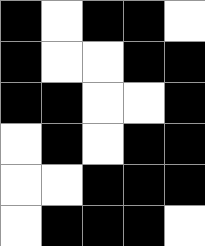[["black", "white", "black", "black", "white"], ["black", "white", "white", "black", "black"], ["black", "black", "white", "white", "black"], ["white", "black", "white", "black", "black"], ["white", "white", "black", "black", "black"], ["white", "black", "black", "black", "white"]]